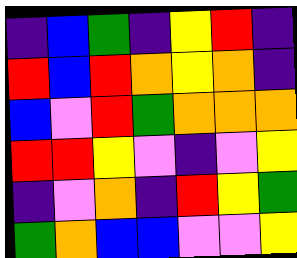[["indigo", "blue", "green", "indigo", "yellow", "red", "indigo"], ["red", "blue", "red", "orange", "yellow", "orange", "indigo"], ["blue", "violet", "red", "green", "orange", "orange", "orange"], ["red", "red", "yellow", "violet", "indigo", "violet", "yellow"], ["indigo", "violet", "orange", "indigo", "red", "yellow", "green"], ["green", "orange", "blue", "blue", "violet", "violet", "yellow"]]